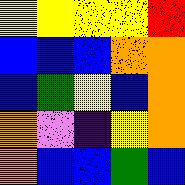[["yellow", "yellow", "yellow", "yellow", "red"], ["blue", "blue", "blue", "orange", "orange"], ["blue", "green", "yellow", "blue", "orange"], ["orange", "violet", "indigo", "yellow", "orange"], ["orange", "blue", "blue", "green", "blue"]]